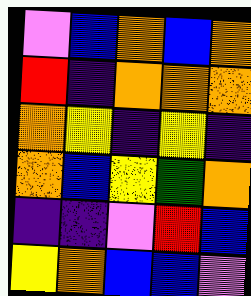[["violet", "blue", "orange", "blue", "orange"], ["red", "indigo", "orange", "orange", "orange"], ["orange", "yellow", "indigo", "yellow", "indigo"], ["orange", "blue", "yellow", "green", "orange"], ["indigo", "indigo", "violet", "red", "blue"], ["yellow", "orange", "blue", "blue", "violet"]]